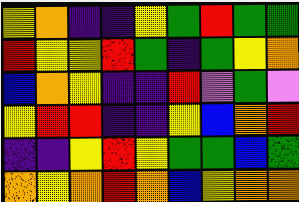[["yellow", "orange", "indigo", "indigo", "yellow", "green", "red", "green", "green"], ["red", "yellow", "yellow", "red", "green", "indigo", "green", "yellow", "orange"], ["blue", "orange", "yellow", "indigo", "indigo", "red", "violet", "green", "violet"], ["yellow", "red", "red", "indigo", "indigo", "yellow", "blue", "orange", "red"], ["indigo", "indigo", "yellow", "red", "yellow", "green", "green", "blue", "green"], ["orange", "yellow", "orange", "red", "orange", "blue", "yellow", "orange", "orange"]]